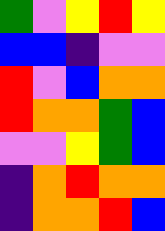[["green", "violet", "yellow", "red", "yellow"], ["blue", "blue", "indigo", "violet", "violet"], ["red", "violet", "blue", "orange", "orange"], ["red", "orange", "orange", "green", "blue"], ["violet", "violet", "yellow", "green", "blue"], ["indigo", "orange", "red", "orange", "orange"], ["indigo", "orange", "orange", "red", "blue"]]